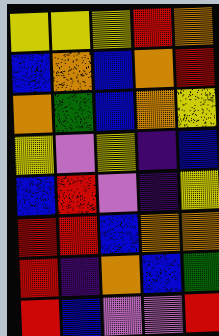[["yellow", "yellow", "yellow", "red", "orange"], ["blue", "orange", "blue", "orange", "red"], ["orange", "green", "blue", "orange", "yellow"], ["yellow", "violet", "yellow", "indigo", "blue"], ["blue", "red", "violet", "indigo", "yellow"], ["red", "red", "blue", "orange", "orange"], ["red", "indigo", "orange", "blue", "green"], ["red", "blue", "violet", "violet", "red"]]